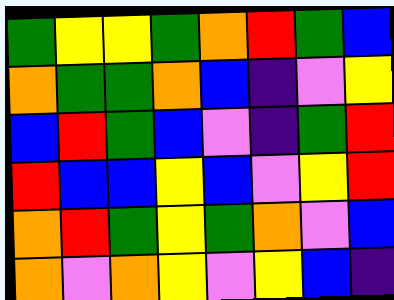[["green", "yellow", "yellow", "green", "orange", "red", "green", "blue"], ["orange", "green", "green", "orange", "blue", "indigo", "violet", "yellow"], ["blue", "red", "green", "blue", "violet", "indigo", "green", "red"], ["red", "blue", "blue", "yellow", "blue", "violet", "yellow", "red"], ["orange", "red", "green", "yellow", "green", "orange", "violet", "blue"], ["orange", "violet", "orange", "yellow", "violet", "yellow", "blue", "indigo"]]